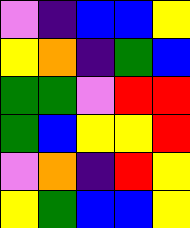[["violet", "indigo", "blue", "blue", "yellow"], ["yellow", "orange", "indigo", "green", "blue"], ["green", "green", "violet", "red", "red"], ["green", "blue", "yellow", "yellow", "red"], ["violet", "orange", "indigo", "red", "yellow"], ["yellow", "green", "blue", "blue", "yellow"]]